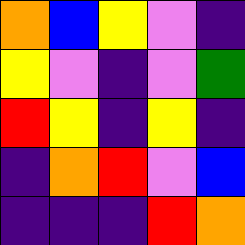[["orange", "blue", "yellow", "violet", "indigo"], ["yellow", "violet", "indigo", "violet", "green"], ["red", "yellow", "indigo", "yellow", "indigo"], ["indigo", "orange", "red", "violet", "blue"], ["indigo", "indigo", "indigo", "red", "orange"]]